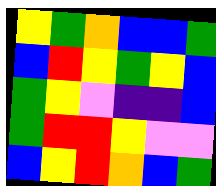[["yellow", "green", "orange", "blue", "blue", "green"], ["blue", "red", "yellow", "green", "yellow", "blue"], ["green", "yellow", "violet", "indigo", "indigo", "blue"], ["green", "red", "red", "yellow", "violet", "violet"], ["blue", "yellow", "red", "orange", "blue", "green"]]